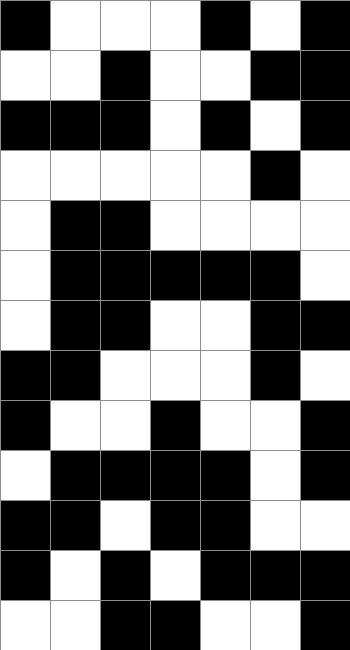[["black", "white", "white", "white", "black", "white", "black"], ["white", "white", "black", "white", "white", "black", "black"], ["black", "black", "black", "white", "black", "white", "black"], ["white", "white", "white", "white", "white", "black", "white"], ["white", "black", "black", "white", "white", "white", "white"], ["white", "black", "black", "black", "black", "black", "white"], ["white", "black", "black", "white", "white", "black", "black"], ["black", "black", "white", "white", "white", "black", "white"], ["black", "white", "white", "black", "white", "white", "black"], ["white", "black", "black", "black", "black", "white", "black"], ["black", "black", "white", "black", "black", "white", "white"], ["black", "white", "black", "white", "black", "black", "black"], ["white", "white", "black", "black", "white", "white", "black"]]